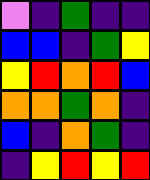[["violet", "indigo", "green", "indigo", "indigo"], ["blue", "blue", "indigo", "green", "yellow"], ["yellow", "red", "orange", "red", "blue"], ["orange", "orange", "green", "orange", "indigo"], ["blue", "indigo", "orange", "green", "indigo"], ["indigo", "yellow", "red", "yellow", "red"]]